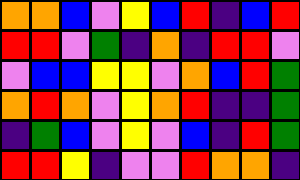[["orange", "orange", "blue", "violet", "yellow", "blue", "red", "indigo", "blue", "red"], ["red", "red", "violet", "green", "indigo", "orange", "indigo", "red", "red", "violet"], ["violet", "blue", "blue", "yellow", "yellow", "violet", "orange", "blue", "red", "green"], ["orange", "red", "orange", "violet", "yellow", "orange", "red", "indigo", "indigo", "green"], ["indigo", "green", "blue", "violet", "yellow", "violet", "blue", "indigo", "red", "green"], ["red", "red", "yellow", "indigo", "violet", "violet", "red", "orange", "orange", "indigo"]]